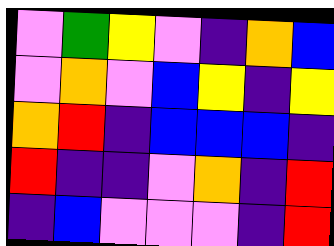[["violet", "green", "yellow", "violet", "indigo", "orange", "blue"], ["violet", "orange", "violet", "blue", "yellow", "indigo", "yellow"], ["orange", "red", "indigo", "blue", "blue", "blue", "indigo"], ["red", "indigo", "indigo", "violet", "orange", "indigo", "red"], ["indigo", "blue", "violet", "violet", "violet", "indigo", "red"]]